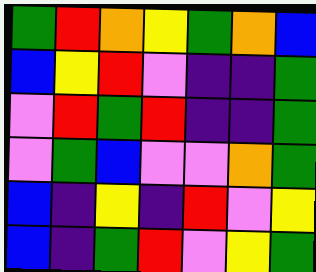[["green", "red", "orange", "yellow", "green", "orange", "blue"], ["blue", "yellow", "red", "violet", "indigo", "indigo", "green"], ["violet", "red", "green", "red", "indigo", "indigo", "green"], ["violet", "green", "blue", "violet", "violet", "orange", "green"], ["blue", "indigo", "yellow", "indigo", "red", "violet", "yellow"], ["blue", "indigo", "green", "red", "violet", "yellow", "green"]]